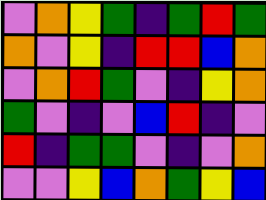[["violet", "orange", "yellow", "green", "indigo", "green", "red", "green"], ["orange", "violet", "yellow", "indigo", "red", "red", "blue", "orange"], ["violet", "orange", "red", "green", "violet", "indigo", "yellow", "orange"], ["green", "violet", "indigo", "violet", "blue", "red", "indigo", "violet"], ["red", "indigo", "green", "green", "violet", "indigo", "violet", "orange"], ["violet", "violet", "yellow", "blue", "orange", "green", "yellow", "blue"]]